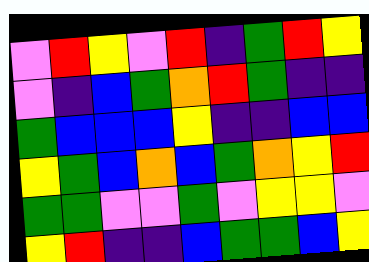[["violet", "red", "yellow", "violet", "red", "indigo", "green", "red", "yellow"], ["violet", "indigo", "blue", "green", "orange", "red", "green", "indigo", "indigo"], ["green", "blue", "blue", "blue", "yellow", "indigo", "indigo", "blue", "blue"], ["yellow", "green", "blue", "orange", "blue", "green", "orange", "yellow", "red"], ["green", "green", "violet", "violet", "green", "violet", "yellow", "yellow", "violet"], ["yellow", "red", "indigo", "indigo", "blue", "green", "green", "blue", "yellow"]]